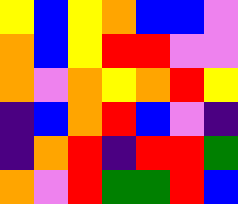[["yellow", "blue", "yellow", "orange", "blue", "blue", "violet"], ["orange", "blue", "yellow", "red", "red", "violet", "violet"], ["orange", "violet", "orange", "yellow", "orange", "red", "yellow"], ["indigo", "blue", "orange", "red", "blue", "violet", "indigo"], ["indigo", "orange", "red", "indigo", "red", "red", "green"], ["orange", "violet", "red", "green", "green", "red", "blue"]]